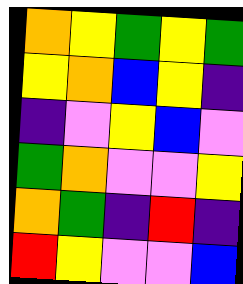[["orange", "yellow", "green", "yellow", "green"], ["yellow", "orange", "blue", "yellow", "indigo"], ["indigo", "violet", "yellow", "blue", "violet"], ["green", "orange", "violet", "violet", "yellow"], ["orange", "green", "indigo", "red", "indigo"], ["red", "yellow", "violet", "violet", "blue"]]